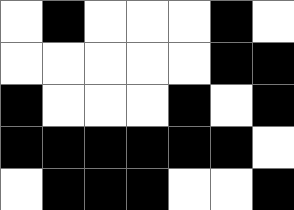[["white", "black", "white", "white", "white", "black", "white"], ["white", "white", "white", "white", "white", "black", "black"], ["black", "white", "white", "white", "black", "white", "black"], ["black", "black", "black", "black", "black", "black", "white"], ["white", "black", "black", "black", "white", "white", "black"]]